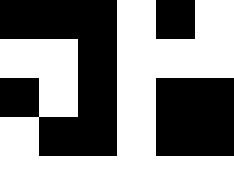[["black", "black", "black", "white", "black", "white"], ["white", "white", "black", "white", "white", "white"], ["black", "white", "black", "white", "black", "black"], ["white", "black", "black", "white", "black", "black"], ["white", "white", "white", "white", "white", "white"]]